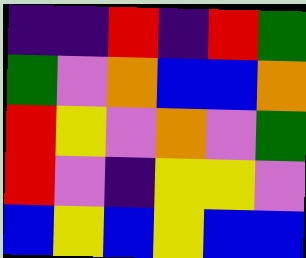[["indigo", "indigo", "red", "indigo", "red", "green"], ["green", "violet", "orange", "blue", "blue", "orange"], ["red", "yellow", "violet", "orange", "violet", "green"], ["red", "violet", "indigo", "yellow", "yellow", "violet"], ["blue", "yellow", "blue", "yellow", "blue", "blue"]]